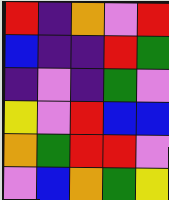[["red", "indigo", "orange", "violet", "red"], ["blue", "indigo", "indigo", "red", "green"], ["indigo", "violet", "indigo", "green", "violet"], ["yellow", "violet", "red", "blue", "blue"], ["orange", "green", "red", "red", "violet"], ["violet", "blue", "orange", "green", "yellow"]]